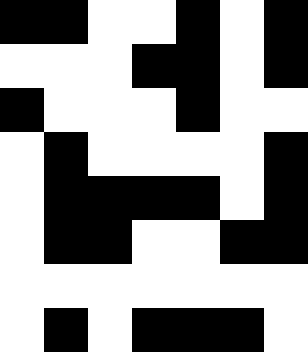[["black", "black", "white", "white", "black", "white", "black"], ["white", "white", "white", "black", "black", "white", "black"], ["black", "white", "white", "white", "black", "white", "white"], ["white", "black", "white", "white", "white", "white", "black"], ["white", "black", "black", "black", "black", "white", "black"], ["white", "black", "black", "white", "white", "black", "black"], ["white", "white", "white", "white", "white", "white", "white"], ["white", "black", "white", "black", "black", "black", "white"]]